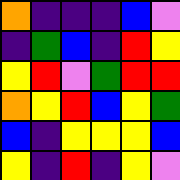[["orange", "indigo", "indigo", "indigo", "blue", "violet"], ["indigo", "green", "blue", "indigo", "red", "yellow"], ["yellow", "red", "violet", "green", "red", "red"], ["orange", "yellow", "red", "blue", "yellow", "green"], ["blue", "indigo", "yellow", "yellow", "yellow", "blue"], ["yellow", "indigo", "red", "indigo", "yellow", "violet"]]